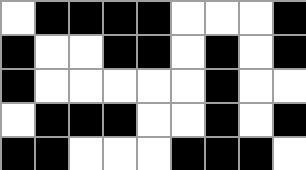[["white", "black", "black", "black", "black", "white", "white", "white", "black"], ["black", "white", "white", "black", "black", "white", "black", "white", "black"], ["black", "white", "white", "white", "white", "white", "black", "white", "white"], ["white", "black", "black", "black", "white", "white", "black", "white", "black"], ["black", "black", "white", "white", "white", "black", "black", "black", "white"]]